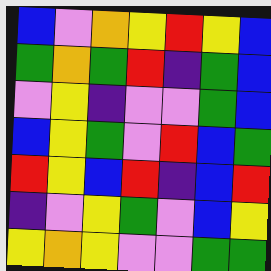[["blue", "violet", "orange", "yellow", "red", "yellow", "blue"], ["green", "orange", "green", "red", "indigo", "green", "blue"], ["violet", "yellow", "indigo", "violet", "violet", "green", "blue"], ["blue", "yellow", "green", "violet", "red", "blue", "green"], ["red", "yellow", "blue", "red", "indigo", "blue", "red"], ["indigo", "violet", "yellow", "green", "violet", "blue", "yellow"], ["yellow", "orange", "yellow", "violet", "violet", "green", "green"]]